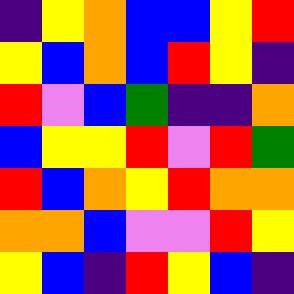[["indigo", "yellow", "orange", "blue", "blue", "yellow", "red"], ["yellow", "blue", "orange", "blue", "red", "yellow", "indigo"], ["red", "violet", "blue", "green", "indigo", "indigo", "orange"], ["blue", "yellow", "yellow", "red", "violet", "red", "green"], ["red", "blue", "orange", "yellow", "red", "orange", "orange"], ["orange", "orange", "blue", "violet", "violet", "red", "yellow"], ["yellow", "blue", "indigo", "red", "yellow", "blue", "indigo"]]